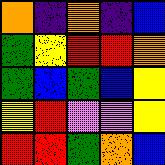[["orange", "indigo", "orange", "indigo", "blue"], ["green", "yellow", "red", "red", "orange"], ["green", "blue", "green", "blue", "yellow"], ["yellow", "red", "violet", "violet", "yellow"], ["red", "red", "green", "orange", "blue"]]